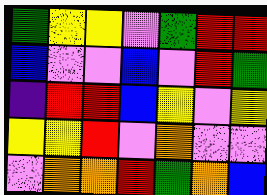[["green", "yellow", "yellow", "violet", "green", "red", "red"], ["blue", "violet", "violet", "blue", "violet", "red", "green"], ["indigo", "red", "red", "blue", "yellow", "violet", "yellow"], ["yellow", "yellow", "red", "violet", "orange", "violet", "violet"], ["violet", "orange", "orange", "red", "green", "orange", "blue"]]